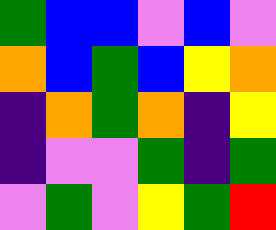[["green", "blue", "blue", "violet", "blue", "violet"], ["orange", "blue", "green", "blue", "yellow", "orange"], ["indigo", "orange", "green", "orange", "indigo", "yellow"], ["indigo", "violet", "violet", "green", "indigo", "green"], ["violet", "green", "violet", "yellow", "green", "red"]]